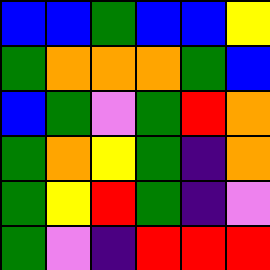[["blue", "blue", "green", "blue", "blue", "yellow"], ["green", "orange", "orange", "orange", "green", "blue"], ["blue", "green", "violet", "green", "red", "orange"], ["green", "orange", "yellow", "green", "indigo", "orange"], ["green", "yellow", "red", "green", "indigo", "violet"], ["green", "violet", "indigo", "red", "red", "red"]]